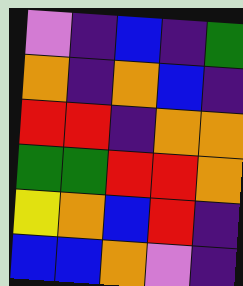[["violet", "indigo", "blue", "indigo", "green"], ["orange", "indigo", "orange", "blue", "indigo"], ["red", "red", "indigo", "orange", "orange"], ["green", "green", "red", "red", "orange"], ["yellow", "orange", "blue", "red", "indigo"], ["blue", "blue", "orange", "violet", "indigo"]]